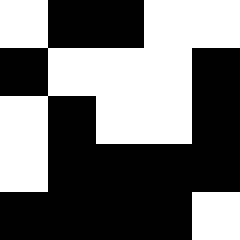[["white", "black", "black", "white", "white"], ["black", "white", "white", "white", "black"], ["white", "black", "white", "white", "black"], ["white", "black", "black", "black", "black"], ["black", "black", "black", "black", "white"]]